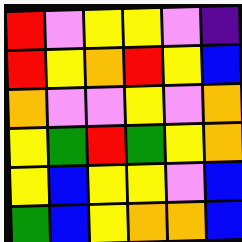[["red", "violet", "yellow", "yellow", "violet", "indigo"], ["red", "yellow", "orange", "red", "yellow", "blue"], ["orange", "violet", "violet", "yellow", "violet", "orange"], ["yellow", "green", "red", "green", "yellow", "orange"], ["yellow", "blue", "yellow", "yellow", "violet", "blue"], ["green", "blue", "yellow", "orange", "orange", "blue"]]